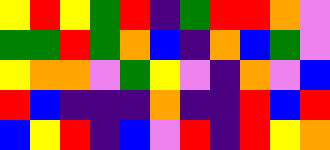[["yellow", "red", "yellow", "green", "red", "indigo", "green", "red", "red", "orange", "violet"], ["green", "green", "red", "green", "orange", "blue", "indigo", "orange", "blue", "green", "violet"], ["yellow", "orange", "orange", "violet", "green", "yellow", "violet", "indigo", "orange", "violet", "blue"], ["red", "blue", "indigo", "indigo", "indigo", "orange", "indigo", "indigo", "red", "blue", "red"], ["blue", "yellow", "red", "indigo", "blue", "violet", "red", "indigo", "red", "yellow", "orange"]]